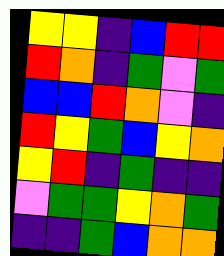[["yellow", "yellow", "indigo", "blue", "red", "red"], ["red", "orange", "indigo", "green", "violet", "green"], ["blue", "blue", "red", "orange", "violet", "indigo"], ["red", "yellow", "green", "blue", "yellow", "orange"], ["yellow", "red", "indigo", "green", "indigo", "indigo"], ["violet", "green", "green", "yellow", "orange", "green"], ["indigo", "indigo", "green", "blue", "orange", "orange"]]